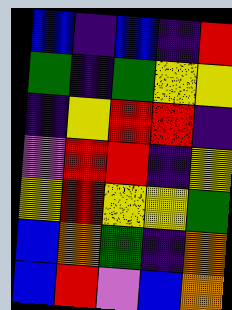[["blue", "indigo", "blue", "indigo", "red"], ["green", "indigo", "green", "yellow", "yellow"], ["indigo", "yellow", "red", "red", "indigo"], ["violet", "red", "red", "indigo", "yellow"], ["yellow", "red", "yellow", "yellow", "green"], ["blue", "orange", "green", "indigo", "orange"], ["blue", "red", "violet", "blue", "orange"]]